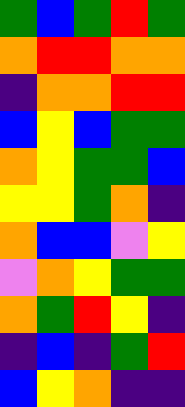[["green", "blue", "green", "red", "green"], ["orange", "red", "red", "orange", "orange"], ["indigo", "orange", "orange", "red", "red"], ["blue", "yellow", "blue", "green", "green"], ["orange", "yellow", "green", "green", "blue"], ["yellow", "yellow", "green", "orange", "indigo"], ["orange", "blue", "blue", "violet", "yellow"], ["violet", "orange", "yellow", "green", "green"], ["orange", "green", "red", "yellow", "indigo"], ["indigo", "blue", "indigo", "green", "red"], ["blue", "yellow", "orange", "indigo", "indigo"]]